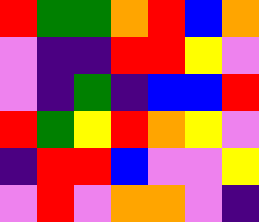[["red", "green", "green", "orange", "red", "blue", "orange"], ["violet", "indigo", "indigo", "red", "red", "yellow", "violet"], ["violet", "indigo", "green", "indigo", "blue", "blue", "red"], ["red", "green", "yellow", "red", "orange", "yellow", "violet"], ["indigo", "red", "red", "blue", "violet", "violet", "yellow"], ["violet", "red", "violet", "orange", "orange", "violet", "indigo"]]